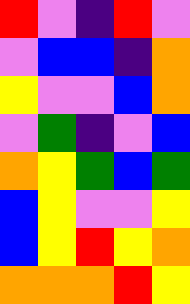[["red", "violet", "indigo", "red", "violet"], ["violet", "blue", "blue", "indigo", "orange"], ["yellow", "violet", "violet", "blue", "orange"], ["violet", "green", "indigo", "violet", "blue"], ["orange", "yellow", "green", "blue", "green"], ["blue", "yellow", "violet", "violet", "yellow"], ["blue", "yellow", "red", "yellow", "orange"], ["orange", "orange", "orange", "red", "yellow"]]